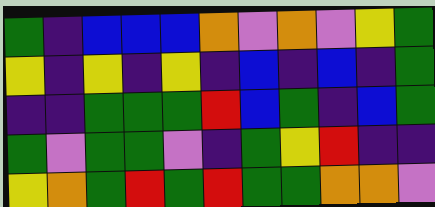[["green", "indigo", "blue", "blue", "blue", "orange", "violet", "orange", "violet", "yellow", "green"], ["yellow", "indigo", "yellow", "indigo", "yellow", "indigo", "blue", "indigo", "blue", "indigo", "green"], ["indigo", "indigo", "green", "green", "green", "red", "blue", "green", "indigo", "blue", "green"], ["green", "violet", "green", "green", "violet", "indigo", "green", "yellow", "red", "indigo", "indigo"], ["yellow", "orange", "green", "red", "green", "red", "green", "green", "orange", "orange", "violet"]]